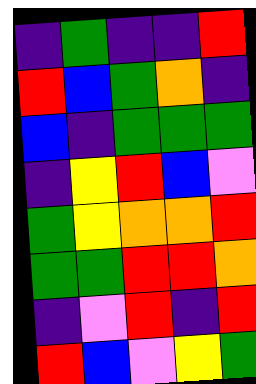[["indigo", "green", "indigo", "indigo", "red"], ["red", "blue", "green", "orange", "indigo"], ["blue", "indigo", "green", "green", "green"], ["indigo", "yellow", "red", "blue", "violet"], ["green", "yellow", "orange", "orange", "red"], ["green", "green", "red", "red", "orange"], ["indigo", "violet", "red", "indigo", "red"], ["red", "blue", "violet", "yellow", "green"]]